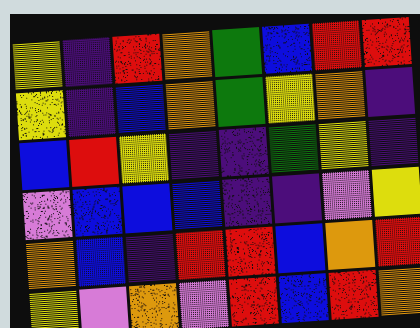[["yellow", "indigo", "red", "orange", "green", "blue", "red", "red"], ["yellow", "indigo", "blue", "orange", "green", "yellow", "orange", "indigo"], ["blue", "red", "yellow", "indigo", "indigo", "green", "yellow", "indigo"], ["violet", "blue", "blue", "blue", "indigo", "indigo", "violet", "yellow"], ["orange", "blue", "indigo", "red", "red", "blue", "orange", "red"], ["yellow", "violet", "orange", "violet", "red", "blue", "red", "orange"]]